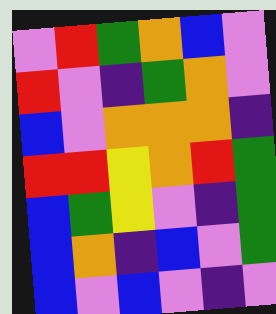[["violet", "red", "green", "orange", "blue", "violet"], ["red", "violet", "indigo", "green", "orange", "violet"], ["blue", "violet", "orange", "orange", "orange", "indigo"], ["red", "red", "yellow", "orange", "red", "green"], ["blue", "green", "yellow", "violet", "indigo", "green"], ["blue", "orange", "indigo", "blue", "violet", "green"], ["blue", "violet", "blue", "violet", "indigo", "violet"]]